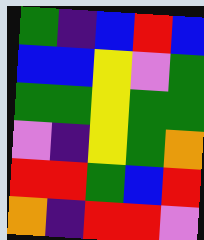[["green", "indigo", "blue", "red", "blue"], ["blue", "blue", "yellow", "violet", "green"], ["green", "green", "yellow", "green", "green"], ["violet", "indigo", "yellow", "green", "orange"], ["red", "red", "green", "blue", "red"], ["orange", "indigo", "red", "red", "violet"]]